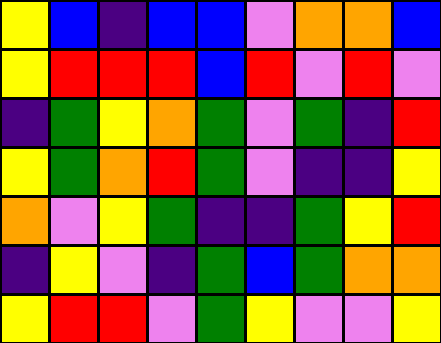[["yellow", "blue", "indigo", "blue", "blue", "violet", "orange", "orange", "blue"], ["yellow", "red", "red", "red", "blue", "red", "violet", "red", "violet"], ["indigo", "green", "yellow", "orange", "green", "violet", "green", "indigo", "red"], ["yellow", "green", "orange", "red", "green", "violet", "indigo", "indigo", "yellow"], ["orange", "violet", "yellow", "green", "indigo", "indigo", "green", "yellow", "red"], ["indigo", "yellow", "violet", "indigo", "green", "blue", "green", "orange", "orange"], ["yellow", "red", "red", "violet", "green", "yellow", "violet", "violet", "yellow"]]